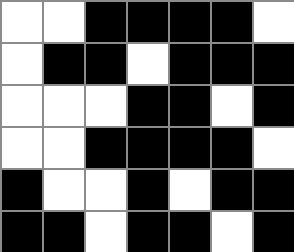[["white", "white", "black", "black", "black", "black", "white"], ["white", "black", "black", "white", "black", "black", "black"], ["white", "white", "white", "black", "black", "white", "black"], ["white", "white", "black", "black", "black", "black", "white"], ["black", "white", "white", "black", "white", "black", "black"], ["black", "black", "white", "black", "black", "white", "black"]]